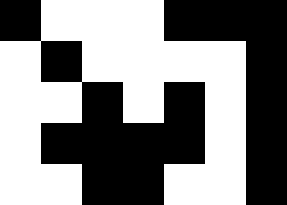[["black", "white", "white", "white", "black", "black", "black"], ["white", "black", "white", "white", "white", "white", "black"], ["white", "white", "black", "white", "black", "white", "black"], ["white", "black", "black", "black", "black", "white", "black"], ["white", "white", "black", "black", "white", "white", "black"]]